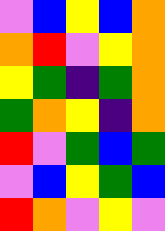[["violet", "blue", "yellow", "blue", "orange"], ["orange", "red", "violet", "yellow", "orange"], ["yellow", "green", "indigo", "green", "orange"], ["green", "orange", "yellow", "indigo", "orange"], ["red", "violet", "green", "blue", "green"], ["violet", "blue", "yellow", "green", "blue"], ["red", "orange", "violet", "yellow", "violet"]]